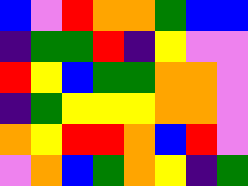[["blue", "violet", "red", "orange", "orange", "green", "blue", "blue"], ["indigo", "green", "green", "red", "indigo", "yellow", "violet", "violet"], ["red", "yellow", "blue", "green", "green", "orange", "orange", "violet"], ["indigo", "green", "yellow", "yellow", "yellow", "orange", "orange", "violet"], ["orange", "yellow", "red", "red", "orange", "blue", "red", "violet"], ["violet", "orange", "blue", "green", "orange", "yellow", "indigo", "green"]]